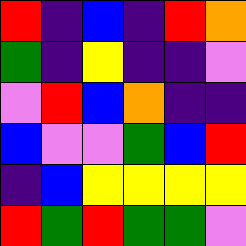[["red", "indigo", "blue", "indigo", "red", "orange"], ["green", "indigo", "yellow", "indigo", "indigo", "violet"], ["violet", "red", "blue", "orange", "indigo", "indigo"], ["blue", "violet", "violet", "green", "blue", "red"], ["indigo", "blue", "yellow", "yellow", "yellow", "yellow"], ["red", "green", "red", "green", "green", "violet"]]